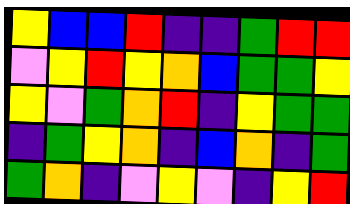[["yellow", "blue", "blue", "red", "indigo", "indigo", "green", "red", "red"], ["violet", "yellow", "red", "yellow", "orange", "blue", "green", "green", "yellow"], ["yellow", "violet", "green", "orange", "red", "indigo", "yellow", "green", "green"], ["indigo", "green", "yellow", "orange", "indigo", "blue", "orange", "indigo", "green"], ["green", "orange", "indigo", "violet", "yellow", "violet", "indigo", "yellow", "red"]]